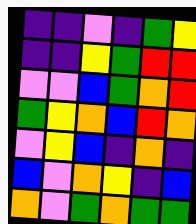[["indigo", "indigo", "violet", "indigo", "green", "yellow"], ["indigo", "indigo", "yellow", "green", "red", "red"], ["violet", "violet", "blue", "green", "orange", "red"], ["green", "yellow", "orange", "blue", "red", "orange"], ["violet", "yellow", "blue", "indigo", "orange", "indigo"], ["blue", "violet", "orange", "yellow", "indigo", "blue"], ["orange", "violet", "green", "orange", "green", "green"]]